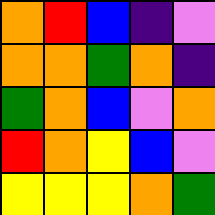[["orange", "red", "blue", "indigo", "violet"], ["orange", "orange", "green", "orange", "indigo"], ["green", "orange", "blue", "violet", "orange"], ["red", "orange", "yellow", "blue", "violet"], ["yellow", "yellow", "yellow", "orange", "green"]]